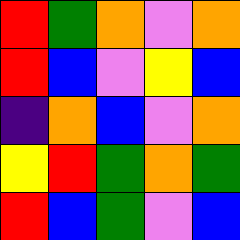[["red", "green", "orange", "violet", "orange"], ["red", "blue", "violet", "yellow", "blue"], ["indigo", "orange", "blue", "violet", "orange"], ["yellow", "red", "green", "orange", "green"], ["red", "blue", "green", "violet", "blue"]]